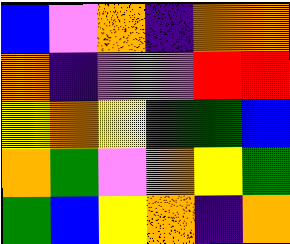[["blue", "violet", "orange", "indigo", "orange", "orange"], ["orange", "indigo", "violet", "violet", "red", "red"], ["yellow", "orange", "yellow", "green", "green", "blue"], ["orange", "green", "violet", "orange", "yellow", "green"], ["green", "blue", "yellow", "orange", "indigo", "orange"]]